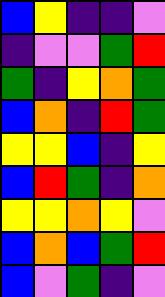[["blue", "yellow", "indigo", "indigo", "violet"], ["indigo", "violet", "violet", "green", "red"], ["green", "indigo", "yellow", "orange", "green"], ["blue", "orange", "indigo", "red", "green"], ["yellow", "yellow", "blue", "indigo", "yellow"], ["blue", "red", "green", "indigo", "orange"], ["yellow", "yellow", "orange", "yellow", "violet"], ["blue", "orange", "blue", "green", "red"], ["blue", "violet", "green", "indigo", "violet"]]